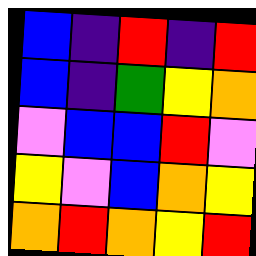[["blue", "indigo", "red", "indigo", "red"], ["blue", "indigo", "green", "yellow", "orange"], ["violet", "blue", "blue", "red", "violet"], ["yellow", "violet", "blue", "orange", "yellow"], ["orange", "red", "orange", "yellow", "red"]]